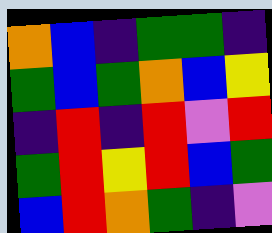[["orange", "blue", "indigo", "green", "green", "indigo"], ["green", "blue", "green", "orange", "blue", "yellow"], ["indigo", "red", "indigo", "red", "violet", "red"], ["green", "red", "yellow", "red", "blue", "green"], ["blue", "red", "orange", "green", "indigo", "violet"]]